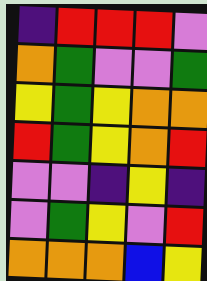[["indigo", "red", "red", "red", "violet"], ["orange", "green", "violet", "violet", "green"], ["yellow", "green", "yellow", "orange", "orange"], ["red", "green", "yellow", "orange", "red"], ["violet", "violet", "indigo", "yellow", "indigo"], ["violet", "green", "yellow", "violet", "red"], ["orange", "orange", "orange", "blue", "yellow"]]